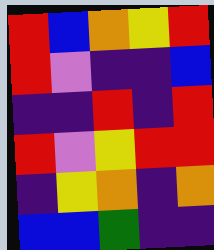[["red", "blue", "orange", "yellow", "red"], ["red", "violet", "indigo", "indigo", "blue"], ["indigo", "indigo", "red", "indigo", "red"], ["red", "violet", "yellow", "red", "red"], ["indigo", "yellow", "orange", "indigo", "orange"], ["blue", "blue", "green", "indigo", "indigo"]]